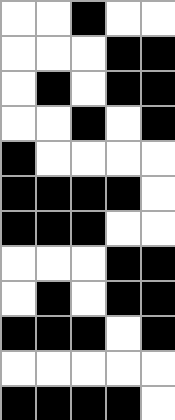[["white", "white", "black", "white", "white"], ["white", "white", "white", "black", "black"], ["white", "black", "white", "black", "black"], ["white", "white", "black", "white", "black"], ["black", "white", "white", "white", "white"], ["black", "black", "black", "black", "white"], ["black", "black", "black", "white", "white"], ["white", "white", "white", "black", "black"], ["white", "black", "white", "black", "black"], ["black", "black", "black", "white", "black"], ["white", "white", "white", "white", "white"], ["black", "black", "black", "black", "white"]]